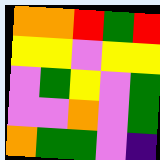[["orange", "orange", "red", "green", "red"], ["yellow", "yellow", "violet", "yellow", "yellow"], ["violet", "green", "yellow", "violet", "green"], ["violet", "violet", "orange", "violet", "green"], ["orange", "green", "green", "violet", "indigo"]]